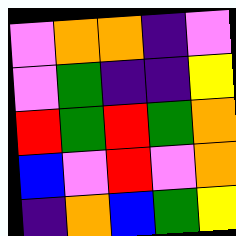[["violet", "orange", "orange", "indigo", "violet"], ["violet", "green", "indigo", "indigo", "yellow"], ["red", "green", "red", "green", "orange"], ["blue", "violet", "red", "violet", "orange"], ["indigo", "orange", "blue", "green", "yellow"]]